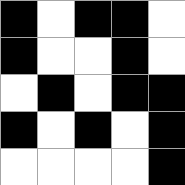[["black", "white", "black", "black", "white"], ["black", "white", "white", "black", "white"], ["white", "black", "white", "black", "black"], ["black", "white", "black", "white", "black"], ["white", "white", "white", "white", "black"]]